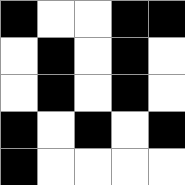[["black", "white", "white", "black", "black"], ["white", "black", "white", "black", "white"], ["white", "black", "white", "black", "white"], ["black", "white", "black", "white", "black"], ["black", "white", "white", "white", "white"]]